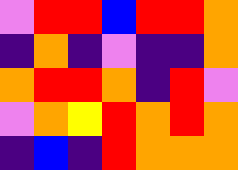[["violet", "red", "red", "blue", "red", "red", "orange"], ["indigo", "orange", "indigo", "violet", "indigo", "indigo", "orange"], ["orange", "red", "red", "orange", "indigo", "red", "violet"], ["violet", "orange", "yellow", "red", "orange", "red", "orange"], ["indigo", "blue", "indigo", "red", "orange", "orange", "orange"]]